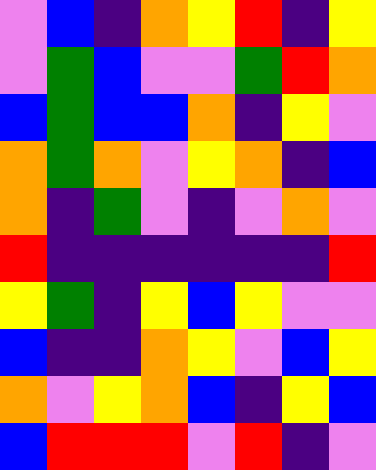[["violet", "blue", "indigo", "orange", "yellow", "red", "indigo", "yellow"], ["violet", "green", "blue", "violet", "violet", "green", "red", "orange"], ["blue", "green", "blue", "blue", "orange", "indigo", "yellow", "violet"], ["orange", "green", "orange", "violet", "yellow", "orange", "indigo", "blue"], ["orange", "indigo", "green", "violet", "indigo", "violet", "orange", "violet"], ["red", "indigo", "indigo", "indigo", "indigo", "indigo", "indigo", "red"], ["yellow", "green", "indigo", "yellow", "blue", "yellow", "violet", "violet"], ["blue", "indigo", "indigo", "orange", "yellow", "violet", "blue", "yellow"], ["orange", "violet", "yellow", "orange", "blue", "indigo", "yellow", "blue"], ["blue", "red", "red", "red", "violet", "red", "indigo", "violet"]]